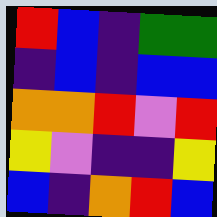[["red", "blue", "indigo", "green", "green"], ["indigo", "blue", "indigo", "blue", "blue"], ["orange", "orange", "red", "violet", "red"], ["yellow", "violet", "indigo", "indigo", "yellow"], ["blue", "indigo", "orange", "red", "blue"]]